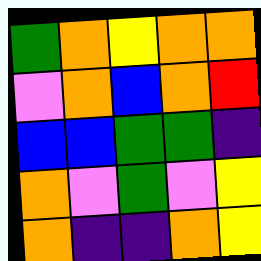[["green", "orange", "yellow", "orange", "orange"], ["violet", "orange", "blue", "orange", "red"], ["blue", "blue", "green", "green", "indigo"], ["orange", "violet", "green", "violet", "yellow"], ["orange", "indigo", "indigo", "orange", "yellow"]]